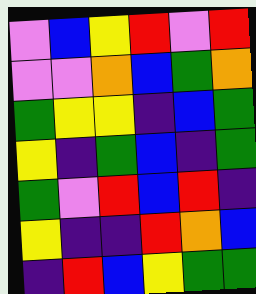[["violet", "blue", "yellow", "red", "violet", "red"], ["violet", "violet", "orange", "blue", "green", "orange"], ["green", "yellow", "yellow", "indigo", "blue", "green"], ["yellow", "indigo", "green", "blue", "indigo", "green"], ["green", "violet", "red", "blue", "red", "indigo"], ["yellow", "indigo", "indigo", "red", "orange", "blue"], ["indigo", "red", "blue", "yellow", "green", "green"]]